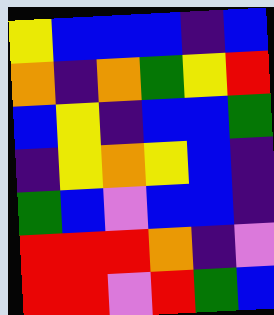[["yellow", "blue", "blue", "blue", "indigo", "blue"], ["orange", "indigo", "orange", "green", "yellow", "red"], ["blue", "yellow", "indigo", "blue", "blue", "green"], ["indigo", "yellow", "orange", "yellow", "blue", "indigo"], ["green", "blue", "violet", "blue", "blue", "indigo"], ["red", "red", "red", "orange", "indigo", "violet"], ["red", "red", "violet", "red", "green", "blue"]]